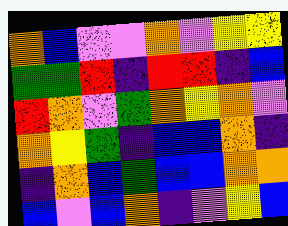[["orange", "blue", "violet", "violet", "orange", "violet", "yellow", "yellow"], ["green", "green", "red", "indigo", "red", "red", "indigo", "blue"], ["red", "orange", "violet", "green", "orange", "yellow", "orange", "violet"], ["orange", "yellow", "green", "indigo", "blue", "blue", "orange", "indigo"], ["indigo", "orange", "blue", "green", "blue", "blue", "orange", "orange"], ["blue", "violet", "blue", "orange", "indigo", "violet", "yellow", "blue"]]